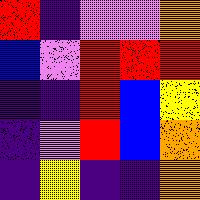[["red", "indigo", "violet", "violet", "orange"], ["blue", "violet", "red", "red", "red"], ["indigo", "indigo", "red", "blue", "yellow"], ["indigo", "violet", "red", "blue", "orange"], ["indigo", "yellow", "indigo", "indigo", "orange"]]